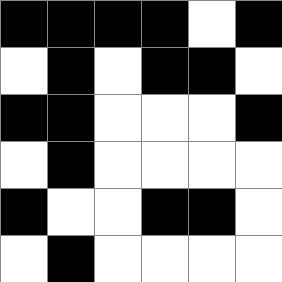[["black", "black", "black", "black", "white", "black"], ["white", "black", "white", "black", "black", "white"], ["black", "black", "white", "white", "white", "black"], ["white", "black", "white", "white", "white", "white"], ["black", "white", "white", "black", "black", "white"], ["white", "black", "white", "white", "white", "white"]]